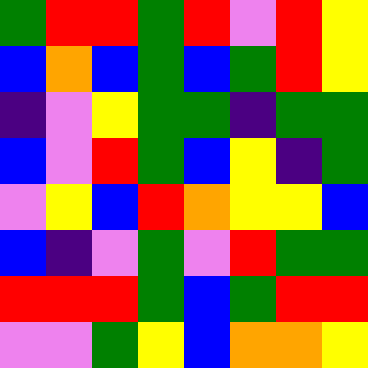[["green", "red", "red", "green", "red", "violet", "red", "yellow"], ["blue", "orange", "blue", "green", "blue", "green", "red", "yellow"], ["indigo", "violet", "yellow", "green", "green", "indigo", "green", "green"], ["blue", "violet", "red", "green", "blue", "yellow", "indigo", "green"], ["violet", "yellow", "blue", "red", "orange", "yellow", "yellow", "blue"], ["blue", "indigo", "violet", "green", "violet", "red", "green", "green"], ["red", "red", "red", "green", "blue", "green", "red", "red"], ["violet", "violet", "green", "yellow", "blue", "orange", "orange", "yellow"]]